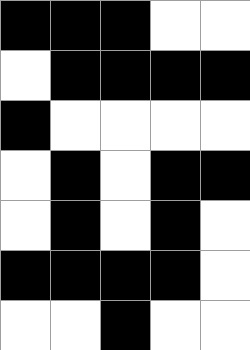[["black", "black", "black", "white", "white"], ["white", "black", "black", "black", "black"], ["black", "white", "white", "white", "white"], ["white", "black", "white", "black", "black"], ["white", "black", "white", "black", "white"], ["black", "black", "black", "black", "white"], ["white", "white", "black", "white", "white"]]